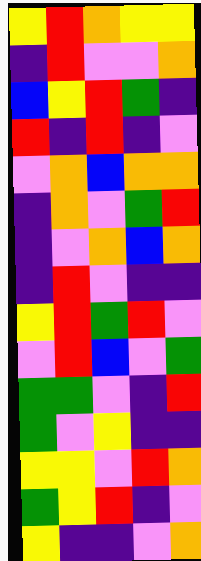[["yellow", "red", "orange", "yellow", "yellow"], ["indigo", "red", "violet", "violet", "orange"], ["blue", "yellow", "red", "green", "indigo"], ["red", "indigo", "red", "indigo", "violet"], ["violet", "orange", "blue", "orange", "orange"], ["indigo", "orange", "violet", "green", "red"], ["indigo", "violet", "orange", "blue", "orange"], ["indigo", "red", "violet", "indigo", "indigo"], ["yellow", "red", "green", "red", "violet"], ["violet", "red", "blue", "violet", "green"], ["green", "green", "violet", "indigo", "red"], ["green", "violet", "yellow", "indigo", "indigo"], ["yellow", "yellow", "violet", "red", "orange"], ["green", "yellow", "red", "indigo", "violet"], ["yellow", "indigo", "indigo", "violet", "orange"]]